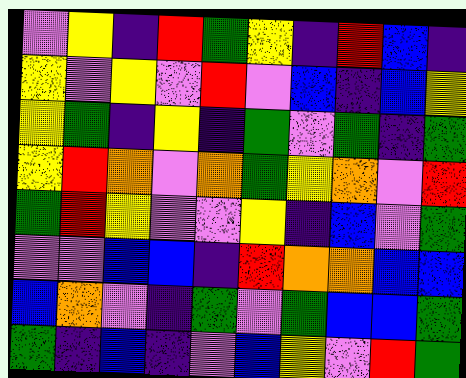[["violet", "yellow", "indigo", "red", "green", "yellow", "indigo", "red", "blue", "indigo"], ["yellow", "violet", "yellow", "violet", "red", "violet", "blue", "indigo", "blue", "yellow"], ["yellow", "green", "indigo", "yellow", "indigo", "green", "violet", "green", "indigo", "green"], ["yellow", "red", "orange", "violet", "orange", "green", "yellow", "orange", "violet", "red"], ["green", "red", "yellow", "violet", "violet", "yellow", "indigo", "blue", "violet", "green"], ["violet", "violet", "blue", "blue", "indigo", "red", "orange", "orange", "blue", "blue"], ["blue", "orange", "violet", "indigo", "green", "violet", "green", "blue", "blue", "green"], ["green", "indigo", "blue", "indigo", "violet", "blue", "yellow", "violet", "red", "green"]]